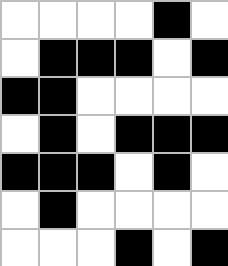[["white", "white", "white", "white", "black", "white"], ["white", "black", "black", "black", "white", "black"], ["black", "black", "white", "white", "white", "white"], ["white", "black", "white", "black", "black", "black"], ["black", "black", "black", "white", "black", "white"], ["white", "black", "white", "white", "white", "white"], ["white", "white", "white", "black", "white", "black"]]